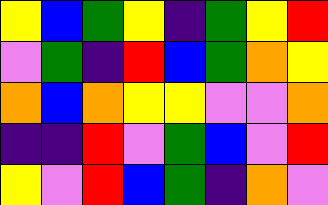[["yellow", "blue", "green", "yellow", "indigo", "green", "yellow", "red"], ["violet", "green", "indigo", "red", "blue", "green", "orange", "yellow"], ["orange", "blue", "orange", "yellow", "yellow", "violet", "violet", "orange"], ["indigo", "indigo", "red", "violet", "green", "blue", "violet", "red"], ["yellow", "violet", "red", "blue", "green", "indigo", "orange", "violet"]]